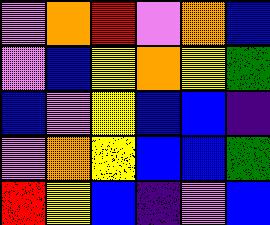[["violet", "orange", "red", "violet", "orange", "blue"], ["violet", "blue", "yellow", "orange", "yellow", "green"], ["blue", "violet", "yellow", "blue", "blue", "indigo"], ["violet", "orange", "yellow", "blue", "blue", "green"], ["red", "yellow", "blue", "indigo", "violet", "blue"]]